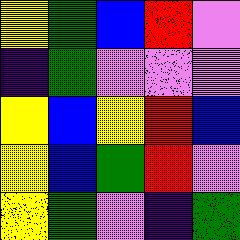[["yellow", "green", "blue", "red", "violet"], ["indigo", "green", "violet", "violet", "violet"], ["yellow", "blue", "yellow", "red", "blue"], ["yellow", "blue", "green", "red", "violet"], ["yellow", "green", "violet", "indigo", "green"]]